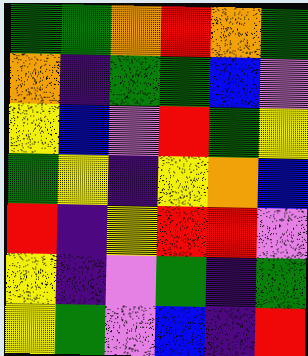[["green", "green", "orange", "red", "orange", "green"], ["orange", "indigo", "green", "green", "blue", "violet"], ["yellow", "blue", "violet", "red", "green", "yellow"], ["green", "yellow", "indigo", "yellow", "orange", "blue"], ["red", "indigo", "yellow", "red", "red", "violet"], ["yellow", "indigo", "violet", "green", "indigo", "green"], ["yellow", "green", "violet", "blue", "indigo", "red"]]